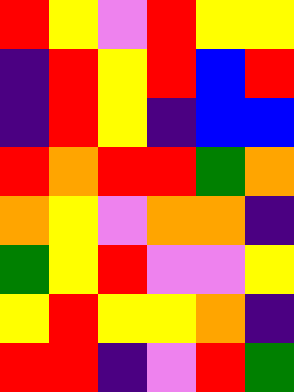[["red", "yellow", "violet", "red", "yellow", "yellow"], ["indigo", "red", "yellow", "red", "blue", "red"], ["indigo", "red", "yellow", "indigo", "blue", "blue"], ["red", "orange", "red", "red", "green", "orange"], ["orange", "yellow", "violet", "orange", "orange", "indigo"], ["green", "yellow", "red", "violet", "violet", "yellow"], ["yellow", "red", "yellow", "yellow", "orange", "indigo"], ["red", "red", "indigo", "violet", "red", "green"]]